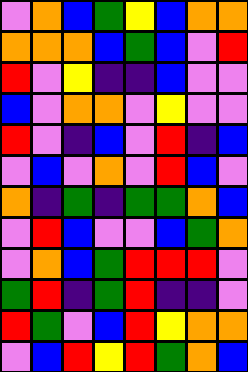[["violet", "orange", "blue", "green", "yellow", "blue", "orange", "orange"], ["orange", "orange", "orange", "blue", "green", "blue", "violet", "red"], ["red", "violet", "yellow", "indigo", "indigo", "blue", "violet", "violet"], ["blue", "violet", "orange", "orange", "violet", "yellow", "violet", "violet"], ["red", "violet", "indigo", "blue", "violet", "red", "indigo", "blue"], ["violet", "blue", "violet", "orange", "violet", "red", "blue", "violet"], ["orange", "indigo", "green", "indigo", "green", "green", "orange", "blue"], ["violet", "red", "blue", "violet", "violet", "blue", "green", "orange"], ["violet", "orange", "blue", "green", "red", "red", "red", "violet"], ["green", "red", "indigo", "green", "red", "indigo", "indigo", "violet"], ["red", "green", "violet", "blue", "red", "yellow", "orange", "orange"], ["violet", "blue", "red", "yellow", "red", "green", "orange", "blue"]]